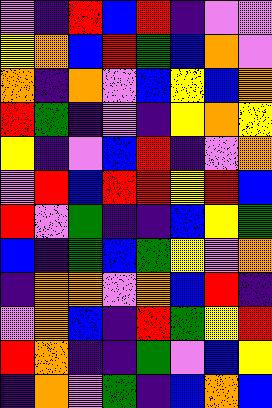[["violet", "indigo", "red", "blue", "red", "indigo", "violet", "violet"], ["yellow", "orange", "blue", "red", "green", "blue", "orange", "violet"], ["orange", "indigo", "orange", "violet", "blue", "yellow", "blue", "orange"], ["red", "green", "indigo", "violet", "indigo", "yellow", "orange", "yellow"], ["yellow", "indigo", "violet", "blue", "red", "indigo", "violet", "orange"], ["violet", "red", "blue", "red", "red", "yellow", "red", "blue"], ["red", "violet", "green", "indigo", "indigo", "blue", "yellow", "green"], ["blue", "indigo", "green", "blue", "green", "yellow", "violet", "orange"], ["indigo", "orange", "orange", "violet", "orange", "blue", "red", "indigo"], ["violet", "orange", "blue", "indigo", "red", "green", "yellow", "red"], ["red", "orange", "indigo", "indigo", "green", "violet", "blue", "yellow"], ["indigo", "orange", "violet", "green", "indigo", "blue", "orange", "blue"]]